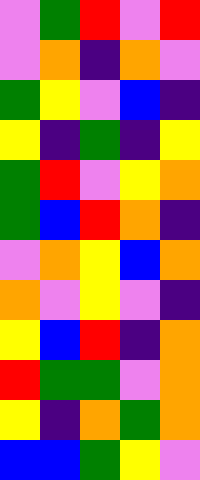[["violet", "green", "red", "violet", "red"], ["violet", "orange", "indigo", "orange", "violet"], ["green", "yellow", "violet", "blue", "indigo"], ["yellow", "indigo", "green", "indigo", "yellow"], ["green", "red", "violet", "yellow", "orange"], ["green", "blue", "red", "orange", "indigo"], ["violet", "orange", "yellow", "blue", "orange"], ["orange", "violet", "yellow", "violet", "indigo"], ["yellow", "blue", "red", "indigo", "orange"], ["red", "green", "green", "violet", "orange"], ["yellow", "indigo", "orange", "green", "orange"], ["blue", "blue", "green", "yellow", "violet"]]